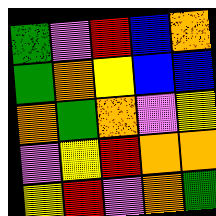[["green", "violet", "red", "blue", "orange"], ["green", "orange", "yellow", "blue", "blue"], ["orange", "green", "orange", "violet", "yellow"], ["violet", "yellow", "red", "orange", "orange"], ["yellow", "red", "violet", "orange", "green"]]